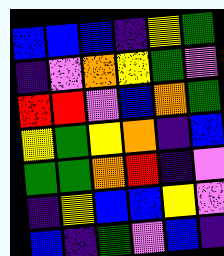[["blue", "blue", "blue", "indigo", "yellow", "green"], ["indigo", "violet", "orange", "yellow", "green", "violet"], ["red", "red", "violet", "blue", "orange", "green"], ["yellow", "green", "yellow", "orange", "indigo", "blue"], ["green", "green", "orange", "red", "indigo", "violet"], ["indigo", "yellow", "blue", "blue", "yellow", "violet"], ["blue", "indigo", "green", "violet", "blue", "indigo"]]